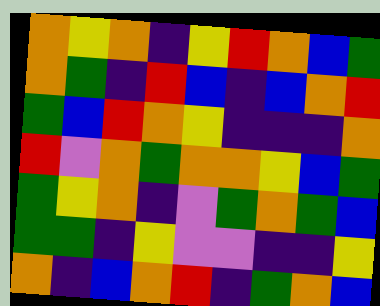[["orange", "yellow", "orange", "indigo", "yellow", "red", "orange", "blue", "green"], ["orange", "green", "indigo", "red", "blue", "indigo", "blue", "orange", "red"], ["green", "blue", "red", "orange", "yellow", "indigo", "indigo", "indigo", "orange"], ["red", "violet", "orange", "green", "orange", "orange", "yellow", "blue", "green"], ["green", "yellow", "orange", "indigo", "violet", "green", "orange", "green", "blue"], ["green", "green", "indigo", "yellow", "violet", "violet", "indigo", "indigo", "yellow"], ["orange", "indigo", "blue", "orange", "red", "indigo", "green", "orange", "blue"]]